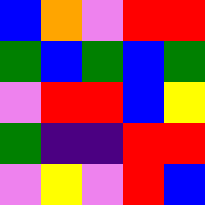[["blue", "orange", "violet", "red", "red"], ["green", "blue", "green", "blue", "green"], ["violet", "red", "red", "blue", "yellow"], ["green", "indigo", "indigo", "red", "red"], ["violet", "yellow", "violet", "red", "blue"]]